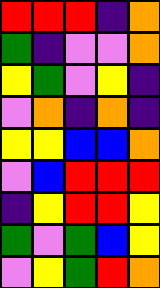[["red", "red", "red", "indigo", "orange"], ["green", "indigo", "violet", "violet", "orange"], ["yellow", "green", "violet", "yellow", "indigo"], ["violet", "orange", "indigo", "orange", "indigo"], ["yellow", "yellow", "blue", "blue", "orange"], ["violet", "blue", "red", "red", "red"], ["indigo", "yellow", "red", "red", "yellow"], ["green", "violet", "green", "blue", "yellow"], ["violet", "yellow", "green", "red", "orange"]]